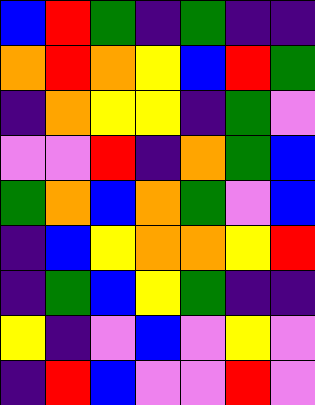[["blue", "red", "green", "indigo", "green", "indigo", "indigo"], ["orange", "red", "orange", "yellow", "blue", "red", "green"], ["indigo", "orange", "yellow", "yellow", "indigo", "green", "violet"], ["violet", "violet", "red", "indigo", "orange", "green", "blue"], ["green", "orange", "blue", "orange", "green", "violet", "blue"], ["indigo", "blue", "yellow", "orange", "orange", "yellow", "red"], ["indigo", "green", "blue", "yellow", "green", "indigo", "indigo"], ["yellow", "indigo", "violet", "blue", "violet", "yellow", "violet"], ["indigo", "red", "blue", "violet", "violet", "red", "violet"]]